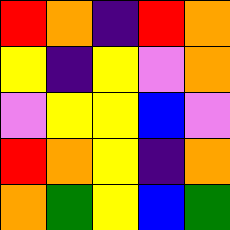[["red", "orange", "indigo", "red", "orange"], ["yellow", "indigo", "yellow", "violet", "orange"], ["violet", "yellow", "yellow", "blue", "violet"], ["red", "orange", "yellow", "indigo", "orange"], ["orange", "green", "yellow", "blue", "green"]]